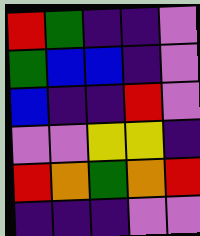[["red", "green", "indigo", "indigo", "violet"], ["green", "blue", "blue", "indigo", "violet"], ["blue", "indigo", "indigo", "red", "violet"], ["violet", "violet", "yellow", "yellow", "indigo"], ["red", "orange", "green", "orange", "red"], ["indigo", "indigo", "indigo", "violet", "violet"]]